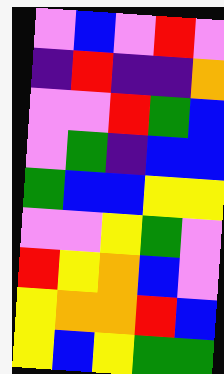[["violet", "blue", "violet", "red", "violet"], ["indigo", "red", "indigo", "indigo", "orange"], ["violet", "violet", "red", "green", "blue"], ["violet", "green", "indigo", "blue", "blue"], ["green", "blue", "blue", "yellow", "yellow"], ["violet", "violet", "yellow", "green", "violet"], ["red", "yellow", "orange", "blue", "violet"], ["yellow", "orange", "orange", "red", "blue"], ["yellow", "blue", "yellow", "green", "green"]]